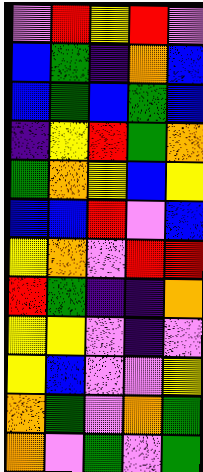[["violet", "red", "yellow", "red", "violet"], ["blue", "green", "indigo", "orange", "blue"], ["blue", "green", "blue", "green", "blue"], ["indigo", "yellow", "red", "green", "orange"], ["green", "orange", "yellow", "blue", "yellow"], ["blue", "blue", "red", "violet", "blue"], ["yellow", "orange", "violet", "red", "red"], ["red", "green", "indigo", "indigo", "orange"], ["yellow", "yellow", "violet", "indigo", "violet"], ["yellow", "blue", "violet", "violet", "yellow"], ["orange", "green", "violet", "orange", "green"], ["orange", "violet", "green", "violet", "green"]]